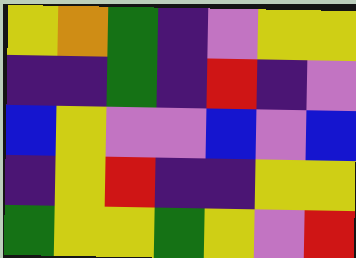[["yellow", "orange", "green", "indigo", "violet", "yellow", "yellow"], ["indigo", "indigo", "green", "indigo", "red", "indigo", "violet"], ["blue", "yellow", "violet", "violet", "blue", "violet", "blue"], ["indigo", "yellow", "red", "indigo", "indigo", "yellow", "yellow"], ["green", "yellow", "yellow", "green", "yellow", "violet", "red"]]